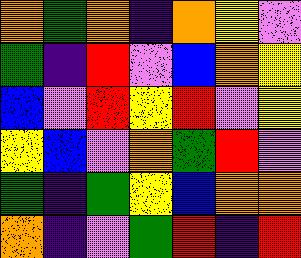[["orange", "green", "orange", "indigo", "orange", "yellow", "violet"], ["green", "indigo", "red", "violet", "blue", "orange", "yellow"], ["blue", "violet", "red", "yellow", "red", "violet", "yellow"], ["yellow", "blue", "violet", "orange", "green", "red", "violet"], ["green", "indigo", "green", "yellow", "blue", "orange", "orange"], ["orange", "indigo", "violet", "green", "red", "indigo", "red"]]